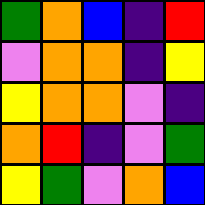[["green", "orange", "blue", "indigo", "red"], ["violet", "orange", "orange", "indigo", "yellow"], ["yellow", "orange", "orange", "violet", "indigo"], ["orange", "red", "indigo", "violet", "green"], ["yellow", "green", "violet", "orange", "blue"]]